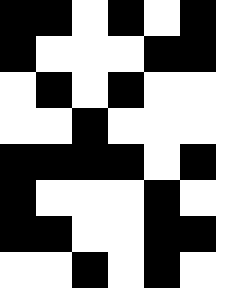[["black", "black", "white", "black", "white", "black", "white"], ["black", "white", "white", "white", "black", "black", "white"], ["white", "black", "white", "black", "white", "white", "white"], ["white", "white", "black", "white", "white", "white", "white"], ["black", "black", "black", "black", "white", "black", "white"], ["black", "white", "white", "white", "black", "white", "white"], ["black", "black", "white", "white", "black", "black", "white"], ["white", "white", "black", "white", "black", "white", "white"]]